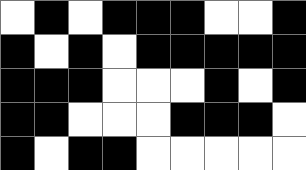[["white", "black", "white", "black", "black", "black", "white", "white", "black"], ["black", "white", "black", "white", "black", "black", "black", "black", "black"], ["black", "black", "black", "white", "white", "white", "black", "white", "black"], ["black", "black", "white", "white", "white", "black", "black", "black", "white"], ["black", "white", "black", "black", "white", "white", "white", "white", "white"]]